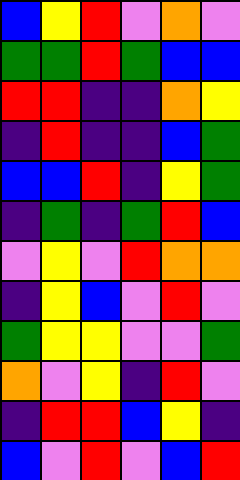[["blue", "yellow", "red", "violet", "orange", "violet"], ["green", "green", "red", "green", "blue", "blue"], ["red", "red", "indigo", "indigo", "orange", "yellow"], ["indigo", "red", "indigo", "indigo", "blue", "green"], ["blue", "blue", "red", "indigo", "yellow", "green"], ["indigo", "green", "indigo", "green", "red", "blue"], ["violet", "yellow", "violet", "red", "orange", "orange"], ["indigo", "yellow", "blue", "violet", "red", "violet"], ["green", "yellow", "yellow", "violet", "violet", "green"], ["orange", "violet", "yellow", "indigo", "red", "violet"], ["indigo", "red", "red", "blue", "yellow", "indigo"], ["blue", "violet", "red", "violet", "blue", "red"]]